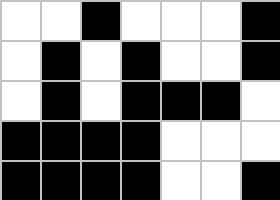[["white", "white", "black", "white", "white", "white", "black"], ["white", "black", "white", "black", "white", "white", "black"], ["white", "black", "white", "black", "black", "black", "white"], ["black", "black", "black", "black", "white", "white", "white"], ["black", "black", "black", "black", "white", "white", "black"]]